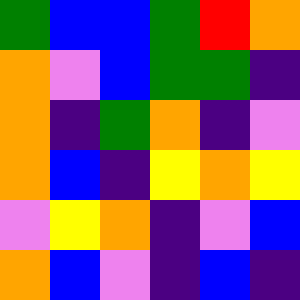[["green", "blue", "blue", "green", "red", "orange"], ["orange", "violet", "blue", "green", "green", "indigo"], ["orange", "indigo", "green", "orange", "indigo", "violet"], ["orange", "blue", "indigo", "yellow", "orange", "yellow"], ["violet", "yellow", "orange", "indigo", "violet", "blue"], ["orange", "blue", "violet", "indigo", "blue", "indigo"]]